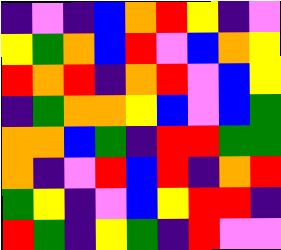[["indigo", "violet", "indigo", "blue", "orange", "red", "yellow", "indigo", "violet"], ["yellow", "green", "orange", "blue", "red", "violet", "blue", "orange", "yellow"], ["red", "orange", "red", "indigo", "orange", "red", "violet", "blue", "yellow"], ["indigo", "green", "orange", "orange", "yellow", "blue", "violet", "blue", "green"], ["orange", "orange", "blue", "green", "indigo", "red", "red", "green", "green"], ["orange", "indigo", "violet", "red", "blue", "red", "indigo", "orange", "red"], ["green", "yellow", "indigo", "violet", "blue", "yellow", "red", "red", "indigo"], ["red", "green", "indigo", "yellow", "green", "indigo", "red", "violet", "violet"]]